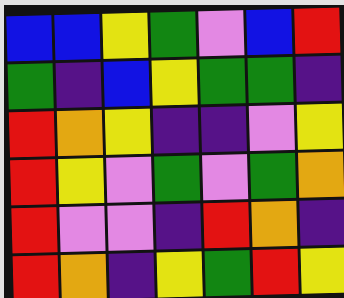[["blue", "blue", "yellow", "green", "violet", "blue", "red"], ["green", "indigo", "blue", "yellow", "green", "green", "indigo"], ["red", "orange", "yellow", "indigo", "indigo", "violet", "yellow"], ["red", "yellow", "violet", "green", "violet", "green", "orange"], ["red", "violet", "violet", "indigo", "red", "orange", "indigo"], ["red", "orange", "indigo", "yellow", "green", "red", "yellow"]]